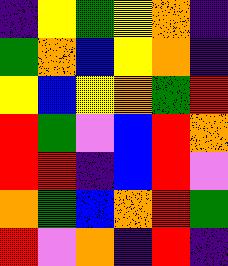[["indigo", "yellow", "green", "yellow", "orange", "indigo"], ["green", "orange", "blue", "yellow", "orange", "indigo"], ["yellow", "blue", "yellow", "orange", "green", "red"], ["red", "green", "violet", "blue", "red", "orange"], ["red", "red", "indigo", "blue", "red", "violet"], ["orange", "green", "blue", "orange", "red", "green"], ["red", "violet", "orange", "indigo", "red", "indigo"]]